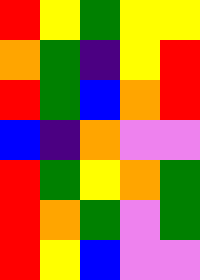[["red", "yellow", "green", "yellow", "yellow"], ["orange", "green", "indigo", "yellow", "red"], ["red", "green", "blue", "orange", "red"], ["blue", "indigo", "orange", "violet", "violet"], ["red", "green", "yellow", "orange", "green"], ["red", "orange", "green", "violet", "green"], ["red", "yellow", "blue", "violet", "violet"]]